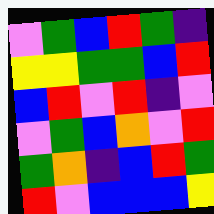[["violet", "green", "blue", "red", "green", "indigo"], ["yellow", "yellow", "green", "green", "blue", "red"], ["blue", "red", "violet", "red", "indigo", "violet"], ["violet", "green", "blue", "orange", "violet", "red"], ["green", "orange", "indigo", "blue", "red", "green"], ["red", "violet", "blue", "blue", "blue", "yellow"]]